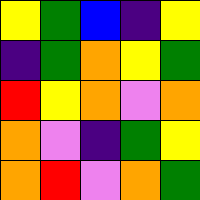[["yellow", "green", "blue", "indigo", "yellow"], ["indigo", "green", "orange", "yellow", "green"], ["red", "yellow", "orange", "violet", "orange"], ["orange", "violet", "indigo", "green", "yellow"], ["orange", "red", "violet", "orange", "green"]]